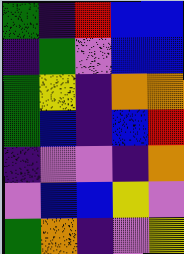[["green", "indigo", "red", "blue", "blue"], ["indigo", "green", "violet", "blue", "blue"], ["green", "yellow", "indigo", "orange", "orange"], ["green", "blue", "indigo", "blue", "red"], ["indigo", "violet", "violet", "indigo", "orange"], ["violet", "blue", "blue", "yellow", "violet"], ["green", "orange", "indigo", "violet", "yellow"]]